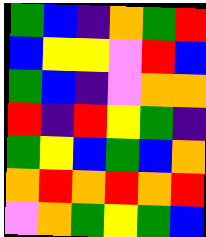[["green", "blue", "indigo", "orange", "green", "red"], ["blue", "yellow", "yellow", "violet", "red", "blue"], ["green", "blue", "indigo", "violet", "orange", "orange"], ["red", "indigo", "red", "yellow", "green", "indigo"], ["green", "yellow", "blue", "green", "blue", "orange"], ["orange", "red", "orange", "red", "orange", "red"], ["violet", "orange", "green", "yellow", "green", "blue"]]